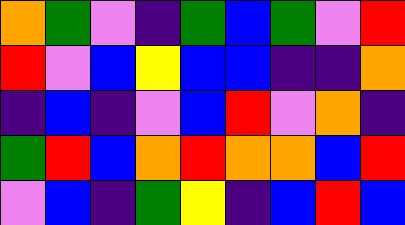[["orange", "green", "violet", "indigo", "green", "blue", "green", "violet", "red"], ["red", "violet", "blue", "yellow", "blue", "blue", "indigo", "indigo", "orange"], ["indigo", "blue", "indigo", "violet", "blue", "red", "violet", "orange", "indigo"], ["green", "red", "blue", "orange", "red", "orange", "orange", "blue", "red"], ["violet", "blue", "indigo", "green", "yellow", "indigo", "blue", "red", "blue"]]